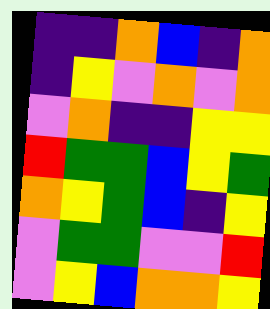[["indigo", "indigo", "orange", "blue", "indigo", "orange"], ["indigo", "yellow", "violet", "orange", "violet", "orange"], ["violet", "orange", "indigo", "indigo", "yellow", "yellow"], ["red", "green", "green", "blue", "yellow", "green"], ["orange", "yellow", "green", "blue", "indigo", "yellow"], ["violet", "green", "green", "violet", "violet", "red"], ["violet", "yellow", "blue", "orange", "orange", "yellow"]]